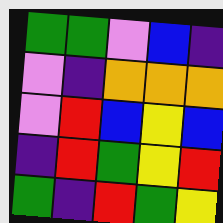[["green", "green", "violet", "blue", "indigo"], ["violet", "indigo", "orange", "orange", "orange"], ["violet", "red", "blue", "yellow", "blue"], ["indigo", "red", "green", "yellow", "red"], ["green", "indigo", "red", "green", "yellow"]]